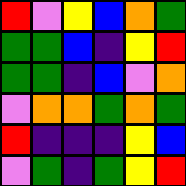[["red", "violet", "yellow", "blue", "orange", "green"], ["green", "green", "blue", "indigo", "yellow", "red"], ["green", "green", "indigo", "blue", "violet", "orange"], ["violet", "orange", "orange", "green", "orange", "green"], ["red", "indigo", "indigo", "indigo", "yellow", "blue"], ["violet", "green", "indigo", "green", "yellow", "red"]]